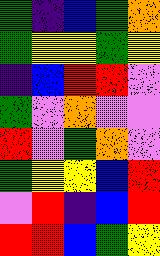[["green", "indigo", "blue", "green", "orange"], ["green", "yellow", "yellow", "green", "yellow"], ["indigo", "blue", "red", "red", "violet"], ["green", "violet", "orange", "violet", "violet"], ["red", "violet", "green", "orange", "violet"], ["green", "yellow", "yellow", "blue", "red"], ["violet", "red", "indigo", "blue", "red"], ["red", "red", "blue", "green", "yellow"]]